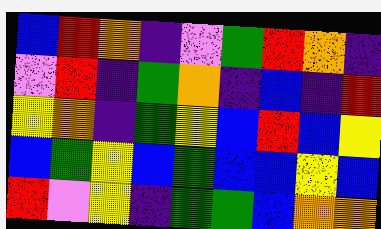[["blue", "red", "orange", "indigo", "violet", "green", "red", "orange", "indigo"], ["violet", "red", "indigo", "green", "orange", "indigo", "blue", "indigo", "red"], ["yellow", "orange", "indigo", "green", "yellow", "blue", "red", "blue", "yellow"], ["blue", "green", "yellow", "blue", "green", "blue", "blue", "yellow", "blue"], ["red", "violet", "yellow", "indigo", "green", "green", "blue", "orange", "orange"]]